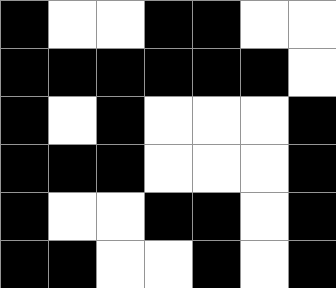[["black", "white", "white", "black", "black", "white", "white"], ["black", "black", "black", "black", "black", "black", "white"], ["black", "white", "black", "white", "white", "white", "black"], ["black", "black", "black", "white", "white", "white", "black"], ["black", "white", "white", "black", "black", "white", "black"], ["black", "black", "white", "white", "black", "white", "black"]]